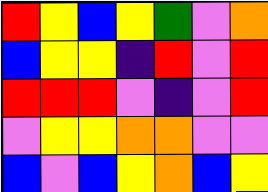[["red", "yellow", "blue", "yellow", "green", "violet", "orange"], ["blue", "yellow", "yellow", "indigo", "red", "violet", "red"], ["red", "red", "red", "violet", "indigo", "violet", "red"], ["violet", "yellow", "yellow", "orange", "orange", "violet", "violet"], ["blue", "violet", "blue", "yellow", "orange", "blue", "yellow"]]